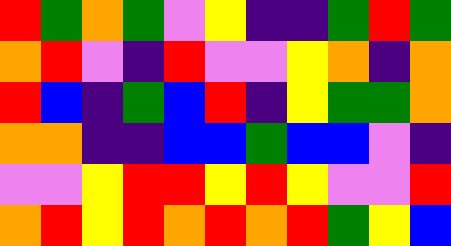[["red", "green", "orange", "green", "violet", "yellow", "indigo", "indigo", "green", "red", "green"], ["orange", "red", "violet", "indigo", "red", "violet", "violet", "yellow", "orange", "indigo", "orange"], ["red", "blue", "indigo", "green", "blue", "red", "indigo", "yellow", "green", "green", "orange"], ["orange", "orange", "indigo", "indigo", "blue", "blue", "green", "blue", "blue", "violet", "indigo"], ["violet", "violet", "yellow", "red", "red", "yellow", "red", "yellow", "violet", "violet", "red"], ["orange", "red", "yellow", "red", "orange", "red", "orange", "red", "green", "yellow", "blue"]]